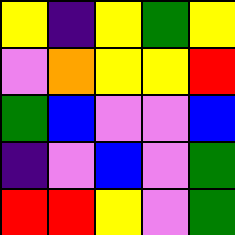[["yellow", "indigo", "yellow", "green", "yellow"], ["violet", "orange", "yellow", "yellow", "red"], ["green", "blue", "violet", "violet", "blue"], ["indigo", "violet", "blue", "violet", "green"], ["red", "red", "yellow", "violet", "green"]]